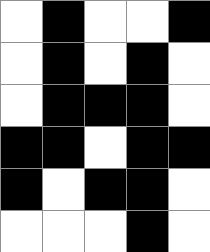[["white", "black", "white", "white", "black"], ["white", "black", "white", "black", "white"], ["white", "black", "black", "black", "white"], ["black", "black", "white", "black", "black"], ["black", "white", "black", "black", "white"], ["white", "white", "white", "black", "white"]]